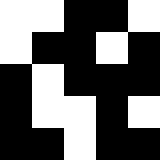[["white", "white", "black", "black", "white"], ["white", "black", "black", "white", "black"], ["black", "white", "black", "black", "black"], ["black", "white", "white", "black", "white"], ["black", "black", "white", "black", "black"]]